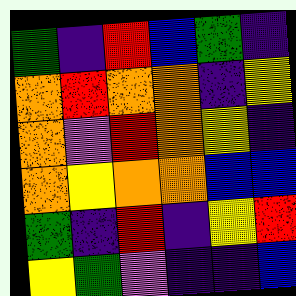[["green", "indigo", "red", "blue", "green", "indigo"], ["orange", "red", "orange", "orange", "indigo", "yellow"], ["orange", "violet", "red", "orange", "yellow", "indigo"], ["orange", "yellow", "orange", "orange", "blue", "blue"], ["green", "indigo", "red", "indigo", "yellow", "red"], ["yellow", "green", "violet", "indigo", "indigo", "blue"]]